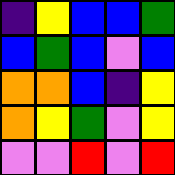[["indigo", "yellow", "blue", "blue", "green"], ["blue", "green", "blue", "violet", "blue"], ["orange", "orange", "blue", "indigo", "yellow"], ["orange", "yellow", "green", "violet", "yellow"], ["violet", "violet", "red", "violet", "red"]]